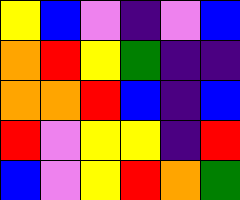[["yellow", "blue", "violet", "indigo", "violet", "blue"], ["orange", "red", "yellow", "green", "indigo", "indigo"], ["orange", "orange", "red", "blue", "indigo", "blue"], ["red", "violet", "yellow", "yellow", "indigo", "red"], ["blue", "violet", "yellow", "red", "orange", "green"]]